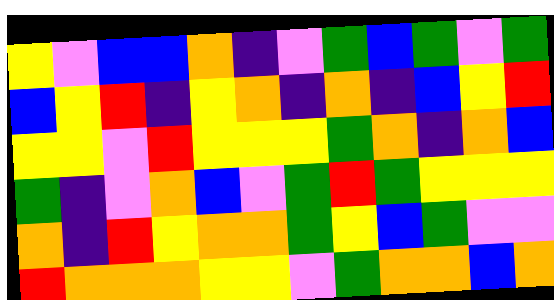[["yellow", "violet", "blue", "blue", "orange", "indigo", "violet", "green", "blue", "green", "violet", "green"], ["blue", "yellow", "red", "indigo", "yellow", "orange", "indigo", "orange", "indigo", "blue", "yellow", "red"], ["yellow", "yellow", "violet", "red", "yellow", "yellow", "yellow", "green", "orange", "indigo", "orange", "blue"], ["green", "indigo", "violet", "orange", "blue", "violet", "green", "red", "green", "yellow", "yellow", "yellow"], ["orange", "indigo", "red", "yellow", "orange", "orange", "green", "yellow", "blue", "green", "violet", "violet"], ["red", "orange", "orange", "orange", "yellow", "yellow", "violet", "green", "orange", "orange", "blue", "orange"]]